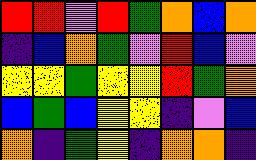[["red", "red", "violet", "red", "green", "orange", "blue", "orange"], ["indigo", "blue", "orange", "green", "violet", "red", "blue", "violet"], ["yellow", "yellow", "green", "yellow", "yellow", "red", "green", "orange"], ["blue", "green", "blue", "yellow", "yellow", "indigo", "violet", "blue"], ["orange", "indigo", "green", "yellow", "indigo", "orange", "orange", "indigo"]]